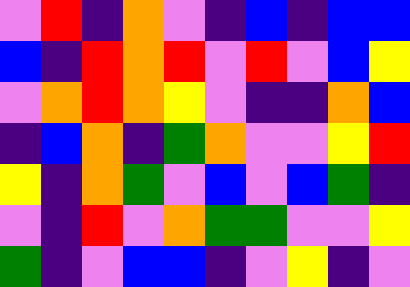[["violet", "red", "indigo", "orange", "violet", "indigo", "blue", "indigo", "blue", "blue"], ["blue", "indigo", "red", "orange", "red", "violet", "red", "violet", "blue", "yellow"], ["violet", "orange", "red", "orange", "yellow", "violet", "indigo", "indigo", "orange", "blue"], ["indigo", "blue", "orange", "indigo", "green", "orange", "violet", "violet", "yellow", "red"], ["yellow", "indigo", "orange", "green", "violet", "blue", "violet", "blue", "green", "indigo"], ["violet", "indigo", "red", "violet", "orange", "green", "green", "violet", "violet", "yellow"], ["green", "indigo", "violet", "blue", "blue", "indigo", "violet", "yellow", "indigo", "violet"]]